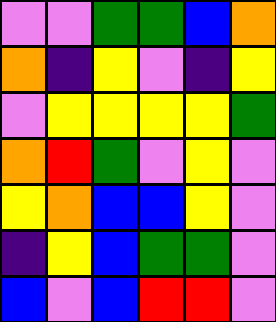[["violet", "violet", "green", "green", "blue", "orange"], ["orange", "indigo", "yellow", "violet", "indigo", "yellow"], ["violet", "yellow", "yellow", "yellow", "yellow", "green"], ["orange", "red", "green", "violet", "yellow", "violet"], ["yellow", "orange", "blue", "blue", "yellow", "violet"], ["indigo", "yellow", "blue", "green", "green", "violet"], ["blue", "violet", "blue", "red", "red", "violet"]]